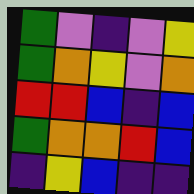[["green", "violet", "indigo", "violet", "yellow"], ["green", "orange", "yellow", "violet", "orange"], ["red", "red", "blue", "indigo", "blue"], ["green", "orange", "orange", "red", "blue"], ["indigo", "yellow", "blue", "indigo", "indigo"]]